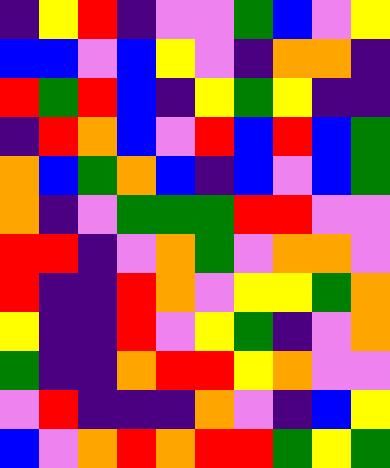[["indigo", "yellow", "red", "indigo", "violet", "violet", "green", "blue", "violet", "yellow"], ["blue", "blue", "violet", "blue", "yellow", "violet", "indigo", "orange", "orange", "indigo"], ["red", "green", "red", "blue", "indigo", "yellow", "green", "yellow", "indigo", "indigo"], ["indigo", "red", "orange", "blue", "violet", "red", "blue", "red", "blue", "green"], ["orange", "blue", "green", "orange", "blue", "indigo", "blue", "violet", "blue", "green"], ["orange", "indigo", "violet", "green", "green", "green", "red", "red", "violet", "violet"], ["red", "red", "indigo", "violet", "orange", "green", "violet", "orange", "orange", "violet"], ["red", "indigo", "indigo", "red", "orange", "violet", "yellow", "yellow", "green", "orange"], ["yellow", "indigo", "indigo", "red", "violet", "yellow", "green", "indigo", "violet", "orange"], ["green", "indigo", "indigo", "orange", "red", "red", "yellow", "orange", "violet", "violet"], ["violet", "red", "indigo", "indigo", "indigo", "orange", "violet", "indigo", "blue", "yellow"], ["blue", "violet", "orange", "red", "orange", "red", "red", "green", "yellow", "green"]]